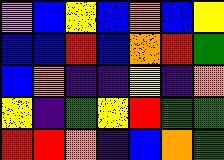[["violet", "blue", "yellow", "blue", "orange", "blue", "yellow"], ["blue", "blue", "red", "blue", "orange", "red", "green"], ["blue", "orange", "indigo", "indigo", "yellow", "indigo", "orange"], ["yellow", "indigo", "green", "yellow", "red", "green", "green"], ["red", "red", "orange", "indigo", "blue", "orange", "green"]]